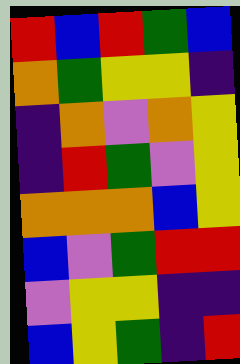[["red", "blue", "red", "green", "blue"], ["orange", "green", "yellow", "yellow", "indigo"], ["indigo", "orange", "violet", "orange", "yellow"], ["indigo", "red", "green", "violet", "yellow"], ["orange", "orange", "orange", "blue", "yellow"], ["blue", "violet", "green", "red", "red"], ["violet", "yellow", "yellow", "indigo", "indigo"], ["blue", "yellow", "green", "indigo", "red"]]